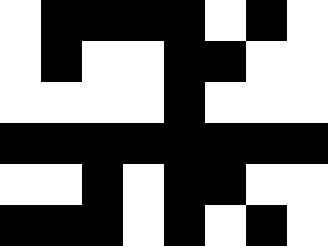[["white", "black", "black", "black", "black", "white", "black", "white"], ["white", "black", "white", "white", "black", "black", "white", "white"], ["white", "white", "white", "white", "black", "white", "white", "white"], ["black", "black", "black", "black", "black", "black", "black", "black"], ["white", "white", "black", "white", "black", "black", "white", "white"], ["black", "black", "black", "white", "black", "white", "black", "white"]]